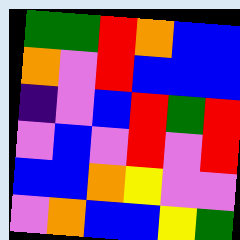[["green", "green", "red", "orange", "blue", "blue"], ["orange", "violet", "red", "blue", "blue", "blue"], ["indigo", "violet", "blue", "red", "green", "red"], ["violet", "blue", "violet", "red", "violet", "red"], ["blue", "blue", "orange", "yellow", "violet", "violet"], ["violet", "orange", "blue", "blue", "yellow", "green"]]